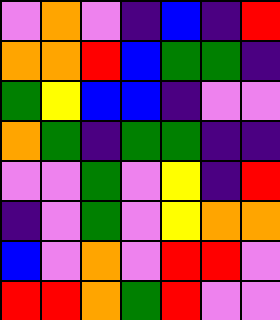[["violet", "orange", "violet", "indigo", "blue", "indigo", "red"], ["orange", "orange", "red", "blue", "green", "green", "indigo"], ["green", "yellow", "blue", "blue", "indigo", "violet", "violet"], ["orange", "green", "indigo", "green", "green", "indigo", "indigo"], ["violet", "violet", "green", "violet", "yellow", "indigo", "red"], ["indigo", "violet", "green", "violet", "yellow", "orange", "orange"], ["blue", "violet", "orange", "violet", "red", "red", "violet"], ["red", "red", "orange", "green", "red", "violet", "violet"]]